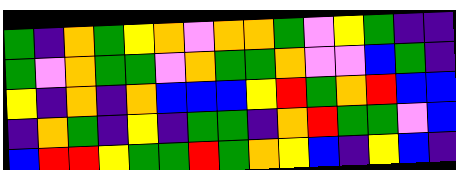[["green", "indigo", "orange", "green", "yellow", "orange", "violet", "orange", "orange", "green", "violet", "yellow", "green", "indigo", "indigo"], ["green", "violet", "orange", "green", "green", "violet", "orange", "green", "green", "orange", "violet", "violet", "blue", "green", "indigo"], ["yellow", "indigo", "orange", "indigo", "orange", "blue", "blue", "blue", "yellow", "red", "green", "orange", "red", "blue", "blue"], ["indigo", "orange", "green", "indigo", "yellow", "indigo", "green", "green", "indigo", "orange", "red", "green", "green", "violet", "blue"], ["blue", "red", "red", "yellow", "green", "green", "red", "green", "orange", "yellow", "blue", "indigo", "yellow", "blue", "indigo"]]